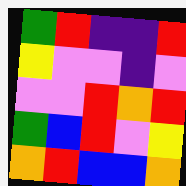[["green", "red", "indigo", "indigo", "red"], ["yellow", "violet", "violet", "indigo", "violet"], ["violet", "violet", "red", "orange", "red"], ["green", "blue", "red", "violet", "yellow"], ["orange", "red", "blue", "blue", "orange"]]